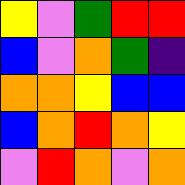[["yellow", "violet", "green", "red", "red"], ["blue", "violet", "orange", "green", "indigo"], ["orange", "orange", "yellow", "blue", "blue"], ["blue", "orange", "red", "orange", "yellow"], ["violet", "red", "orange", "violet", "orange"]]